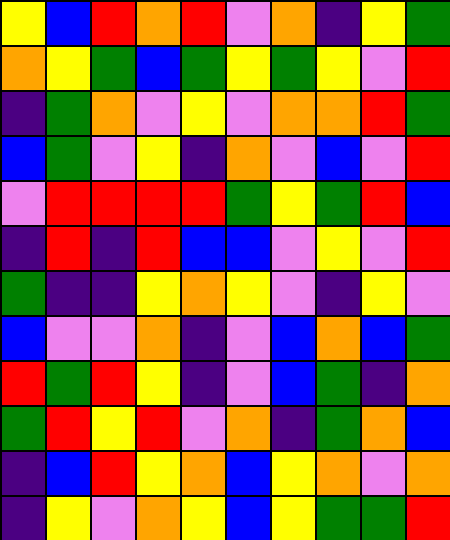[["yellow", "blue", "red", "orange", "red", "violet", "orange", "indigo", "yellow", "green"], ["orange", "yellow", "green", "blue", "green", "yellow", "green", "yellow", "violet", "red"], ["indigo", "green", "orange", "violet", "yellow", "violet", "orange", "orange", "red", "green"], ["blue", "green", "violet", "yellow", "indigo", "orange", "violet", "blue", "violet", "red"], ["violet", "red", "red", "red", "red", "green", "yellow", "green", "red", "blue"], ["indigo", "red", "indigo", "red", "blue", "blue", "violet", "yellow", "violet", "red"], ["green", "indigo", "indigo", "yellow", "orange", "yellow", "violet", "indigo", "yellow", "violet"], ["blue", "violet", "violet", "orange", "indigo", "violet", "blue", "orange", "blue", "green"], ["red", "green", "red", "yellow", "indigo", "violet", "blue", "green", "indigo", "orange"], ["green", "red", "yellow", "red", "violet", "orange", "indigo", "green", "orange", "blue"], ["indigo", "blue", "red", "yellow", "orange", "blue", "yellow", "orange", "violet", "orange"], ["indigo", "yellow", "violet", "orange", "yellow", "blue", "yellow", "green", "green", "red"]]